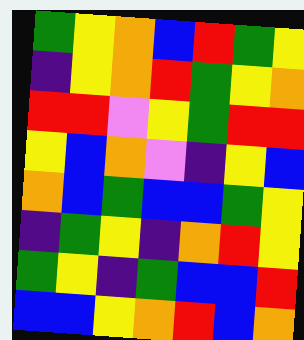[["green", "yellow", "orange", "blue", "red", "green", "yellow"], ["indigo", "yellow", "orange", "red", "green", "yellow", "orange"], ["red", "red", "violet", "yellow", "green", "red", "red"], ["yellow", "blue", "orange", "violet", "indigo", "yellow", "blue"], ["orange", "blue", "green", "blue", "blue", "green", "yellow"], ["indigo", "green", "yellow", "indigo", "orange", "red", "yellow"], ["green", "yellow", "indigo", "green", "blue", "blue", "red"], ["blue", "blue", "yellow", "orange", "red", "blue", "orange"]]